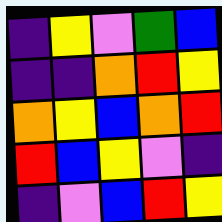[["indigo", "yellow", "violet", "green", "blue"], ["indigo", "indigo", "orange", "red", "yellow"], ["orange", "yellow", "blue", "orange", "red"], ["red", "blue", "yellow", "violet", "indigo"], ["indigo", "violet", "blue", "red", "yellow"]]